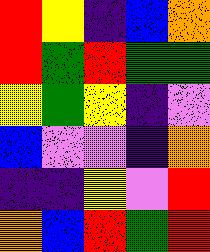[["red", "yellow", "indigo", "blue", "orange"], ["red", "green", "red", "green", "green"], ["yellow", "green", "yellow", "indigo", "violet"], ["blue", "violet", "violet", "indigo", "orange"], ["indigo", "indigo", "yellow", "violet", "red"], ["orange", "blue", "red", "green", "red"]]